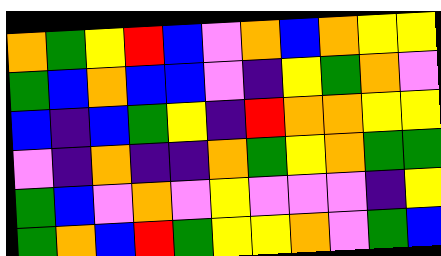[["orange", "green", "yellow", "red", "blue", "violet", "orange", "blue", "orange", "yellow", "yellow"], ["green", "blue", "orange", "blue", "blue", "violet", "indigo", "yellow", "green", "orange", "violet"], ["blue", "indigo", "blue", "green", "yellow", "indigo", "red", "orange", "orange", "yellow", "yellow"], ["violet", "indigo", "orange", "indigo", "indigo", "orange", "green", "yellow", "orange", "green", "green"], ["green", "blue", "violet", "orange", "violet", "yellow", "violet", "violet", "violet", "indigo", "yellow"], ["green", "orange", "blue", "red", "green", "yellow", "yellow", "orange", "violet", "green", "blue"]]